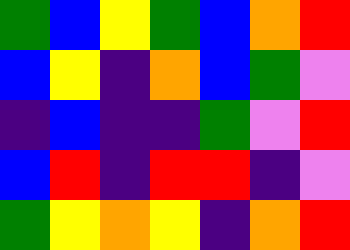[["green", "blue", "yellow", "green", "blue", "orange", "red"], ["blue", "yellow", "indigo", "orange", "blue", "green", "violet"], ["indigo", "blue", "indigo", "indigo", "green", "violet", "red"], ["blue", "red", "indigo", "red", "red", "indigo", "violet"], ["green", "yellow", "orange", "yellow", "indigo", "orange", "red"]]